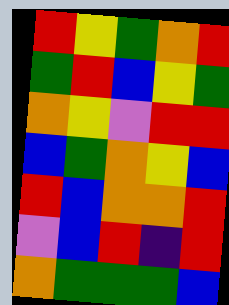[["red", "yellow", "green", "orange", "red"], ["green", "red", "blue", "yellow", "green"], ["orange", "yellow", "violet", "red", "red"], ["blue", "green", "orange", "yellow", "blue"], ["red", "blue", "orange", "orange", "red"], ["violet", "blue", "red", "indigo", "red"], ["orange", "green", "green", "green", "blue"]]